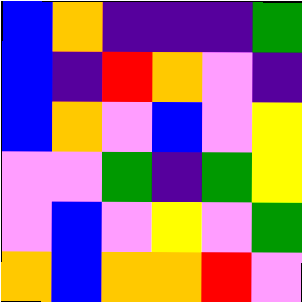[["blue", "orange", "indigo", "indigo", "indigo", "green"], ["blue", "indigo", "red", "orange", "violet", "indigo"], ["blue", "orange", "violet", "blue", "violet", "yellow"], ["violet", "violet", "green", "indigo", "green", "yellow"], ["violet", "blue", "violet", "yellow", "violet", "green"], ["orange", "blue", "orange", "orange", "red", "violet"]]